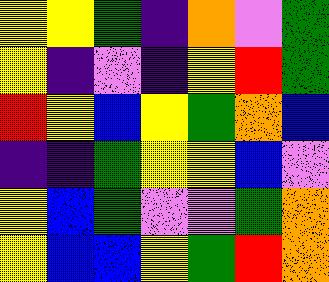[["yellow", "yellow", "green", "indigo", "orange", "violet", "green"], ["yellow", "indigo", "violet", "indigo", "yellow", "red", "green"], ["red", "yellow", "blue", "yellow", "green", "orange", "blue"], ["indigo", "indigo", "green", "yellow", "yellow", "blue", "violet"], ["yellow", "blue", "green", "violet", "violet", "green", "orange"], ["yellow", "blue", "blue", "yellow", "green", "red", "orange"]]